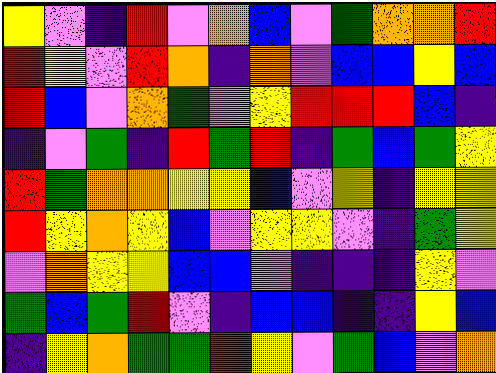[["yellow", "violet", "indigo", "red", "violet", "orange", "blue", "violet", "green", "orange", "orange", "red"], ["red", "yellow", "violet", "red", "orange", "indigo", "orange", "violet", "blue", "blue", "yellow", "blue"], ["red", "blue", "violet", "orange", "green", "violet", "yellow", "red", "red", "red", "blue", "indigo"], ["indigo", "violet", "green", "indigo", "red", "green", "red", "indigo", "green", "blue", "green", "yellow"], ["red", "green", "orange", "orange", "yellow", "yellow", "blue", "violet", "yellow", "indigo", "yellow", "yellow"], ["red", "yellow", "orange", "yellow", "blue", "violet", "yellow", "yellow", "violet", "indigo", "green", "yellow"], ["violet", "orange", "yellow", "yellow", "blue", "blue", "violet", "indigo", "indigo", "indigo", "yellow", "violet"], ["green", "blue", "green", "red", "violet", "indigo", "blue", "blue", "indigo", "indigo", "yellow", "blue"], ["indigo", "yellow", "orange", "green", "green", "red", "yellow", "violet", "green", "blue", "violet", "orange"]]